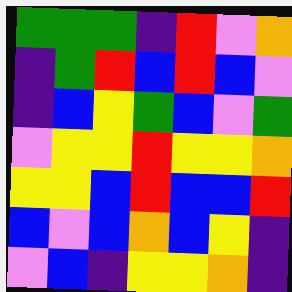[["green", "green", "green", "indigo", "red", "violet", "orange"], ["indigo", "green", "red", "blue", "red", "blue", "violet"], ["indigo", "blue", "yellow", "green", "blue", "violet", "green"], ["violet", "yellow", "yellow", "red", "yellow", "yellow", "orange"], ["yellow", "yellow", "blue", "red", "blue", "blue", "red"], ["blue", "violet", "blue", "orange", "blue", "yellow", "indigo"], ["violet", "blue", "indigo", "yellow", "yellow", "orange", "indigo"]]